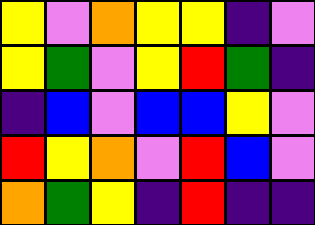[["yellow", "violet", "orange", "yellow", "yellow", "indigo", "violet"], ["yellow", "green", "violet", "yellow", "red", "green", "indigo"], ["indigo", "blue", "violet", "blue", "blue", "yellow", "violet"], ["red", "yellow", "orange", "violet", "red", "blue", "violet"], ["orange", "green", "yellow", "indigo", "red", "indigo", "indigo"]]